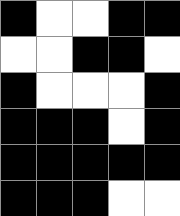[["black", "white", "white", "black", "black"], ["white", "white", "black", "black", "white"], ["black", "white", "white", "white", "black"], ["black", "black", "black", "white", "black"], ["black", "black", "black", "black", "black"], ["black", "black", "black", "white", "white"]]